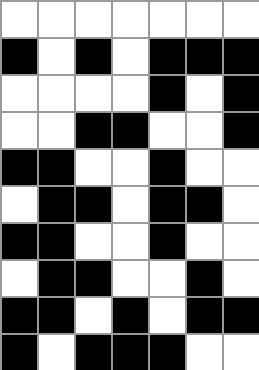[["white", "white", "white", "white", "white", "white", "white"], ["black", "white", "black", "white", "black", "black", "black"], ["white", "white", "white", "white", "black", "white", "black"], ["white", "white", "black", "black", "white", "white", "black"], ["black", "black", "white", "white", "black", "white", "white"], ["white", "black", "black", "white", "black", "black", "white"], ["black", "black", "white", "white", "black", "white", "white"], ["white", "black", "black", "white", "white", "black", "white"], ["black", "black", "white", "black", "white", "black", "black"], ["black", "white", "black", "black", "black", "white", "white"]]